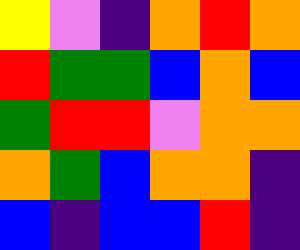[["yellow", "violet", "indigo", "orange", "red", "orange"], ["red", "green", "green", "blue", "orange", "blue"], ["green", "red", "red", "violet", "orange", "orange"], ["orange", "green", "blue", "orange", "orange", "indigo"], ["blue", "indigo", "blue", "blue", "red", "indigo"]]